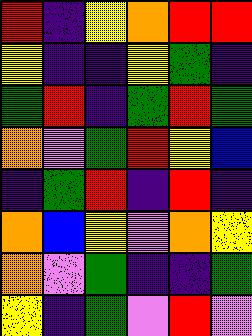[["red", "indigo", "yellow", "orange", "red", "red"], ["yellow", "indigo", "indigo", "yellow", "green", "indigo"], ["green", "red", "indigo", "green", "red", "green"], ["orange", "violet", "green", "red", "yellow", "blue"], ["indigo", "green", "red", "indigo", "red", "indigo"], ["orange", "blue", "yellow", "violet", "orange", "yellow"], ["orange", "violet", "green", "indigo", "indigo", "green"], ["yellow", "indigo", "green", "violet", "red", "violet"]]